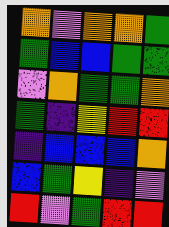[["orange", "violet", "orange", "orange", "green"], ["green", "blue", "blue", "green", "green"], ["violet", "orange", "green", "green", "orange"], ["green", "indigo", "yellow", "red", "red"], ["indigo", "blue", "blue", "blue", "orange"], ["blue", "green", "yellow", "indigo", "violet"], ["red", "violet", "green", "red", "red"]]